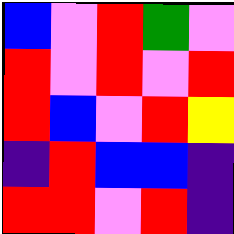[["blue", "violet", "red", "green", "violet"], ["red", "violet", "red", "violet", "red"], ["red", "blue", "violet", "red", "yellow"], ["indigo", "red", "blue", "blue", "indigo"], ["red", "red", "violet", "red", "indigo"]]